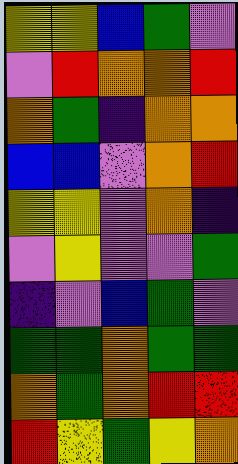[["yellow", "yellow", "blue", "green", "violet"], ["violet", "red", "orange", "orange", "red"], ["orange", "green", "indigo", "orange", "orange"], ["blue", "blue", "violet", "orange", "red"], ["yellow", "yellow", "violet", "orange", "indigo"], ["violet", "yellow", "violet", "violet", "green"], ["indigo", "violet", "blue", "green", "violet"], ["green", "green", "orange", "green", "green"], ["orange", "green", "orange", "red", "red"], ["red", "yellow", "green", "yellow", "orange"]]